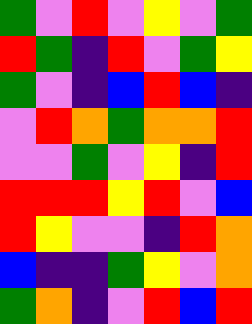[["green", "violet", "red", "violet", "yellow", "violet", "green"], ["red", "green", "indigo", "red", "violet", "green", "yellow"], ["green", "violet", "indigo", "blue", "red", "blue", "indigo"], ["violet", "red", "orange", "green", "orange", "orange", "red"], ["violet", "violet", "green", "violet", "yellow", "indigo", "red"], ["red", "red", "red", "yellow", "red", "violet", "blue"], ["red", "yellow", "violet", "violet", "indigo", "red", "orange"], ["blue", "indigo", "indigo", "green", "yellow", "violet", "orange"], ["green", "orange", "indigo", "violet", "red", "blue", "red"]]